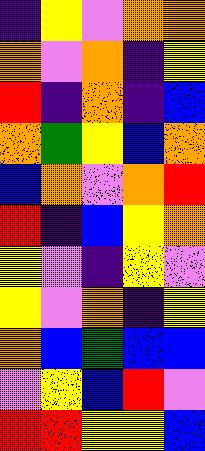[["indigo", "yellow", "violet", "orange", "orange"], ["orange", "violet", "orange", "indigo", "yellow"], ["red", "indigo", "orange", "indigo", "blue"], ["orange", "green", "yellow", "blue", "orange"], ["blue", "orange", "violet", "orange", "red"], ["red", "indigo", "blue", "yellow", "orange"], ["yellow", "violet", "indigo", "yellow", "violet"], ["yellow", "violet", "orange", "indigo", "yellow"], ["orange", "blue", "green", "blue", "blue"], ["violet", "yellow", "blue", "red", "violet"], ["red", "red", "yellow", "yellow", "blue"]]